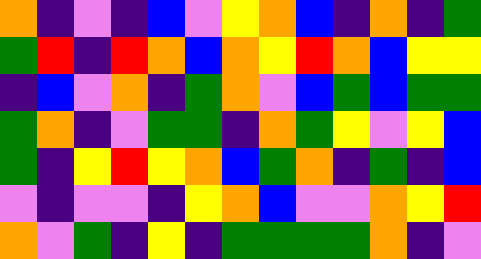[["orange", "indigo", "violet", "indigo", "blue", "violet", "yellow", "orange", "blue", "indigo", "orange", "indigo", "green"], ["green", "red", "indigo", "red", "orange", "blue", "orange", "yellow", "red", "orange", "blue", "yellow", "yellow"], ["indigo", "blue", "violet", "orange", "indigo", "green", "orange", "violet", "blue", "green", "blue", "green", "green"], ["green", "orange", "indigo", "violet", "green", "green", "indigo", "orange", "green", "yellow", "violet", "yellow", "blue"], ["green", "indigo", "yellow", "red", "yellow", "orange", "blue", "green", "orange", "indigo", "green", "indigo", "blue"], ["violet", "indigo", "violet", "violet", "indigo", "yellow", "orange", "blue", "violet", "violet", "orange", "yellow", "red"], ["orange", "violet", "green", "indigo", "yellow", "indigo", "green", "green", "green", "green", "orange", "indigo", "violet"]]